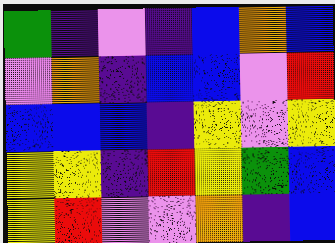[["green", "indigo", "violet", "indigo", "blue", "orange", "blue"], ["violet", "orange", "indigo", "blue", "blue", "violet", "red"], ["blue", "blue", "blue", "indigo", "yellow", "violet", "yellow"], ["yellow", "yellow", "indigo", "red", "yellow", "green", "blue"], ["yellow", "red", "violet", "violet", "orange", "indigo", "blue"]]